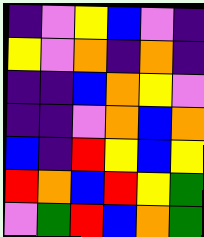[["indigo", "violet", "yellow", "blue", "violet", "indigo"], ["yellow", "violet", "orange", "indigo", "orange", "indigo"], ["indigo", "indigo", "blue", "orange", "yellow", "violet"], ["indigo", "indigo", "violet", "orange", "blue", "orange"], ["blue", "indigo", "red", "yellow", "blue", "yellow"], ["red", "orange", "blue", "red", "yellow", "green"], ["violet", "green", "red", "blue", "orange", "green"]]